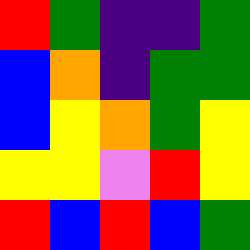[["red", "green", "indigo", "indigo", "green"], ["blue", "orange", "indigo", "green", "green"], ["blue", "yellow", "orange", "green", "yellow"], ["yellow", "yellow", "violet", "red", "yellow"], ["red", "blue", "red", "blue", "green"]]